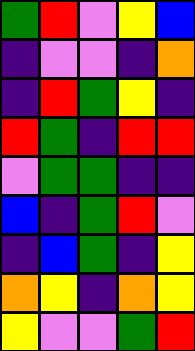[["green", "red", "violet", "yellow", "blue"], ["indigo", "violet", "violet", "indigo", "orange"], ["indigo", "red", "green", "yellow", "indigo"], ["red", "green", "indigo", "red", "red"], ["violet", "green", "green", "indigo", "indigo"], ["blue", "indigo", "green", "red", "violet"], ["indigo", "blue", "green", "indigo", "yellow"], ["orange", "yellow", "indigo", "orange", "yellow"], ["yellow", "violet", "violet", "green", "red"]]